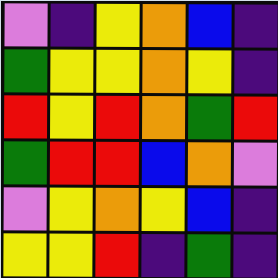[["violet", "indigo", "yellow", "orange", "blue", "indigo"], ["green", "yellow", "yellow", "orange", "yellow", "indigo"], ["red", "yellow", "red", "orange", "green", "red"], ["green", "red", "red", "blue", "orange", "violet"], ["violet", "yellow", "orange", "yellow", "blue", "indigo"], ["yellow", "yellow", "red", "indigo", "green", "indigo"]]